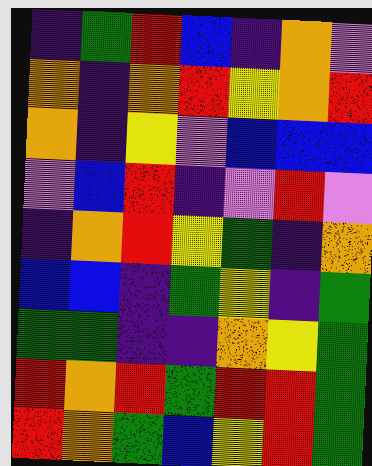[["indigo", "green", "red", "blue", "indigo", "orange", "violet"], ["orange", "indigo", "orange", "red", "yellow", "orange", "red"], ["orange", "indigo", "yellow", "violet", "blue", "blue", "blue"], ["violet", "blue", "red", "indigo", "violet", "red", "violet"], ["indigo", "orange", "red", "yellow", "green", "indigo", "orange"], ["blue", "blue", "indigo", "green", "yellow", "indigo", "green"], ["green", "green", "indigo", "indigo", "orange", "yellow", "green"], ["red", "orange", "red", "green", "red", "red", "green"], ["red", "orange", "green", "blue", "yellow", "red", "green"]]